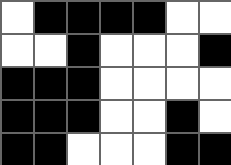[["white", "black", "black", "black", "black", "white", "white"], ["white", "white", "black", "white", "white", "white", "black"], ["black", "black", "black", "white", "white", "white", "white"], ["black", "black", "black", "white", "white", "black", "white"], ["black", "black", "white", "white", "white", "black", "black"]]